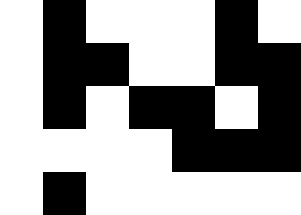[["white", "black", "white", "white", "white", "black", "white"], ["white", "black", "black", "white", "white", "black", "black"], ["white", "black", "white", "black", "black", "white", "black"], ["white", "white", "white", "white", "black", "black", "black"], ["white", "black", "white", "white", "white", "white", "white"]]